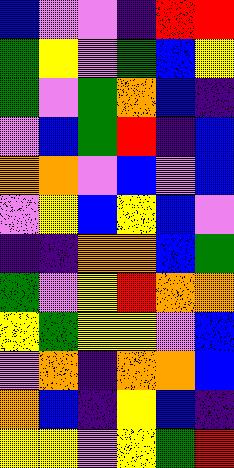[["blue", "violet", "violet", "indigo", "red", "red"], ["green", "yellow", "violet", "green", "blue", "yellow"], ["green", "violet", "green", "orange", "blue", "indigo"], ["violet", "blue", "green", "red", "indigo", "blue"], ["orange", "orange", "violet", "blue", "violet", "blue"], ["violet", "yellow", "blue", "yellow", "blue", "violet"], ["indigo", "indigo", "orange", "orange", "blue", "green"], ["green", "violet", "yellow", "red", "orange", "orange"], ["yellow", "green", "yellow", "yellow", "violet", "blue"], ["violet", "orange", "indigo", "orange", "orange", "blue"], ["orange", "blue", "indigo", "yellow", "blue", "indigo"], ["yellow", "yellow", "violet", "yellow", "green", "red"]]